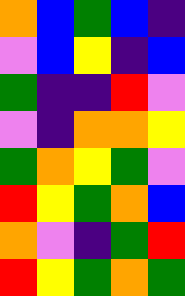[["orange", "blue", "green", "blue", "indigo"], ["violet", "blue", "yellow", "indigo", "blue"], ["green", "indigo", "indigo", "red", "violet"], ["violet", "indigo", "orange", "orange", "yellow"], ["green", "orange", "yellow", "green", "violet"], ["red", "yellow", "green", "orange", "blue"], ["orange", "violet", "indigo", "green", "red"], ["red", "yellow", "green", "orange", "green"]]